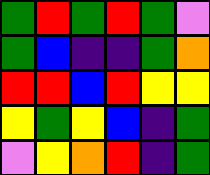[["green", "red", "green", "red", "green", "violet"], ["green", "blue", "indigo", "indigo", "green", "orange"], ["red", "red", "blue", "red", "yellow", "yellow"], ["yellow", "green", "yellow", "blue", "indigo", "green"], ["violet", "yellow", "orange", "red", "indigo", "green"]]